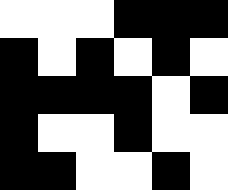[["white", "white", "white", "black", "black", "black"], ["black", "white", "black", "white", "black", "white"], ["black", "black", "black", "black", "white", "black"], ["black", "white", "white", "black", "white", "white"], ["black", "black", "white", "white", "black", "white"]]